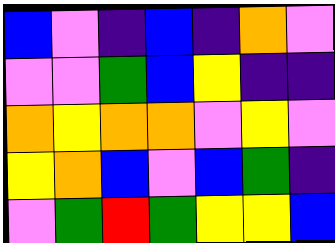[["blue", "violet", "indigo", "blue", "indigo", "orange", "violet"], ["violet", "violet", "green", "blue", "yellow", "indigo", "indigo"], ["orange", "yellow", "orange", "orange", "violet", "yellow", "violet"], ["yellow", "orange", "blue", "violet", "blue", "green", "indigo"], ["violet", "green", "red", "green", "yellow", "yellow", "blue"]]